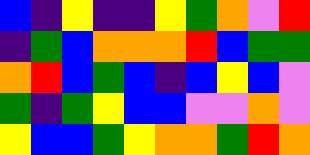[["blue", "indigo", "yellow", "indigo", "indigo", "yellow", "green", "orange", "violet", "red"], ["indigo", "green", "blue", "orange", "orange", "orange", "red", "blue", "green", "green"], ["orange", "red", "blue", "green", "blue", "indigo", "blue", "yellow", "blue", "violet"], ["green", "indigo", "green", "yellow", "blue", "blue", "violet", "violet", "orange", "violet"], ["yellow", "blue", "blue", "green", "yellow", "orange", "orange", "green", "red", "orange"]]